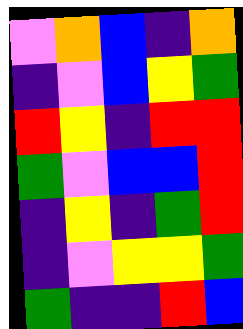[["violet", "orange", "blue", "indigo", "orange"], ["indigo", "violet", "blue", "yellow", "green"], ["red", "yellow", "indigo", "red", "red"], ["green", "violet", "blue", "blue", "red"], ["indigo", "yellow", "indigo", "green", "red"], ["indigo", "violet", "yellow", "yellow", "green"], ["green", "indigo", "indigo", "red", "blue"]]